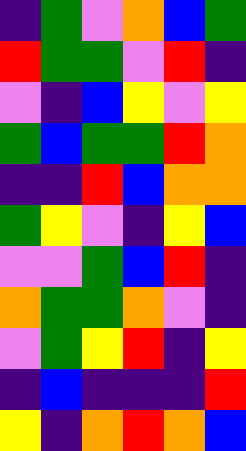[["indigo", "green", "violet", "orange", "blue", "green"], ["red", "green", "green", "violet", "red", "indigo"], ["violet", "indigo", "blue", "yellow", "violet", "yellow"], ["green", "blue", "green", "green", "red", "orange"], ["indigo", "indigo", "red", "blue", "orange", "orange"], ["green", "yellow", "violet", "indigo", "yellow", "blue"], ["violet", "violet", "green", "blue", "red", "indigo"], ["orange", "green", "green", "orange", "violet", "indigo"], ["violet", "green", "yellow", "red", "indigo", "yellow"], ["indigo", "blue", "indigo", "indigo", "indigo", "red"], ["yellow", "indigo", "orange", "red", "orange", "blue"]]